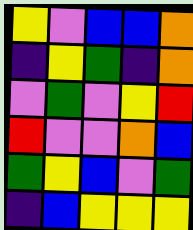[["yellow", "violet", "blue", "blue", "orange"], ["indigo", "yellow", "green", "indigo", "orange"], ["violet", "green", "violet", "yellow", "red"], ["red", "violet", "violet", "orange", "blue"], ["green", "yellow", "blue", "violet", "green"], ["indigo", "blue", "yellow", "yellow", "yellow"]]